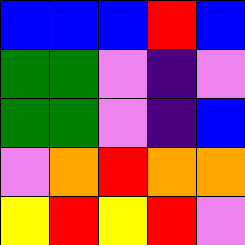[["blue", "blue", "blue", "red", "blue"], ["green", "green", "violet", "indigo", "violet"], ["green", "green", "violet", "indigo", "blue"], ["violet", "orange", "red", "orange", "orange"], ["yellow", "red", "yellow", "red", "violet"]]